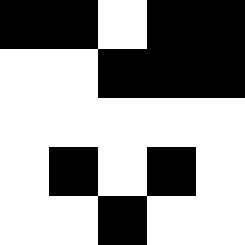[["black", "black", "white", "black", "black"], ["white", "white", "black", "black", "black"], ["white", "white", "white", "white", "white"], ["white", "black", "white", "black", "white"], ["white", "white", "black", "white", "white"]]